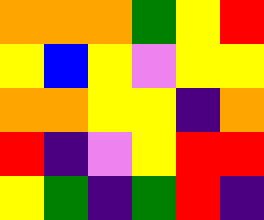[["orange", "orange", "orange", "green", "yellow", "red"], ["yellow", "blue", "yellow", "violet", "yellow", "yellow"], ["orange", "orange", "yellow", "yellow", "indigo", "orange"], ["red", "indigo", "violet", "yellow", "red", "red"], ["yellow", "green", "indigo", "green", "red", "indigo"]]